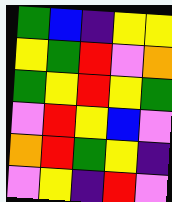[["green", "blue", "indigo", "yellow", "yellow"], ["yellow", "green", "red", "violet", "orange"], ["green", "yellow", "red", "yellow", "green"], ["violet", "red", "yellow", "blue", "violet"], ["orange", "red", "green", "yellow", "indigo"], ["violet", "yellow", "indigo", "red", "violet"]]